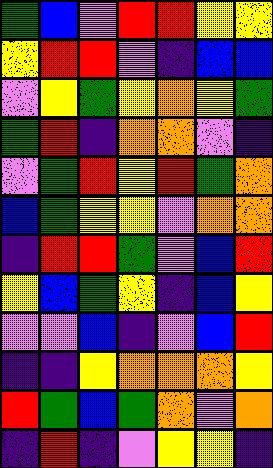[["green", "blue", "violet", "red", "red", "yellow", "yellow"], ["yellow", "red", "red", "violet", "indigo", "blue", "blue"], ["violet", "yellow", "green", "yellow", "orange", "yellow", "green"], ["green", "red", "indigo", "orange", "orange", "violet", "indigo"], ["violet", "green", "red", "yellow", "red", "green", "orange"], ["blue", "green", "yellow", "yellow", "violet", "orange", "orange"], ["indigo", "red", "red", "green", "violet", "blue", "red"], ["yellow", "blue", "green", "yellow", "indigo", "blue", "yellow"], ["violet", "violet", "blue", "indigo", "violet", "blue", "red"], ["indigo", "indigo", "yellow", "orange", "orange", "orange", "yellow"], ["red", "green", "blue", "green", "orange", "violet", "orange"], ["indigo", "red", "indigo", "violet", "yellow", "yellow", "indigo"]]